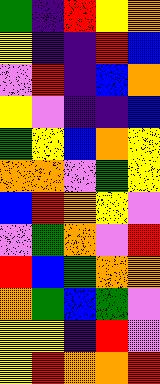[["green", "indigo", "red", "yellow", "orange"], ["yellow", "indigo", "indigo", "red", "blue"], ["violet", "red", "indigo", "blue", "orange"], ["yellow", "violet", "indigo", "indigo", "blue"], ["green", "yellow", "blue", "orange", "yellow"], ["orange", "orange", "violet", "green", "yellow"], ["blue", "red", "orange", "yellow", "violet"], ["violet", "green", "orange", "violet", "red"], ["red", "blue", "green", "orange", "orange"], ["orange", "green", "blue", "green", "violet"], ["yellow", "yellow", "indigo", "red", "violet"], ["yellow", "red", "orange", "orange", "red"]]